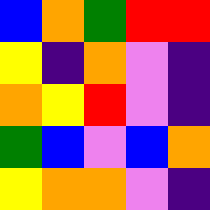[["blue", "orange", "green", "red", "red"], ["yellow", "indigo", "orange", "violet", "indigo"], ["orange", "yellow", "red", "violet", "indigo"], ["green", "blue", "violet", "blue", "orange"], ["yellow", "orange", "orange", "violet", "indigo"]]